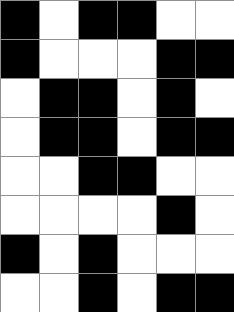[["black", "white", "black", "black", "white", "white"], ["black", "white", "white", "white", "black", "black"], ["white", "black", "black", "white", "black", "white"], ["white", "black", "black", "white", "black", "black"], ["white", "white", "black", "black", "white", "white"], ["white", "white", "white", "white", "black", "white"], ["black", "white", "black", "white", "white", "white"], ["white", "white", "black", "white", "black", "black"]]